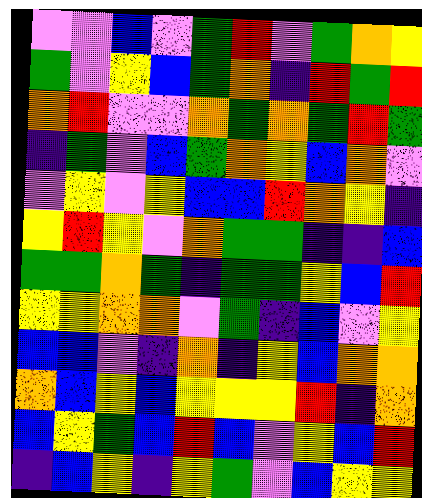[["violet", "violet", "blue", "violet", "green", "red", "violet", "green", "orange", "yellow"], ["green", "violet", "yellow", "blue", "green", "orange", "indigo", "red", "green", "red"], ["orange", "red", "violet", "violet", "orange", "green", "orange", "green", "red", "green"], ["indigo", "green", "violet", "blue", "green", "orange", "yellow", "blue", "orange", "violet"], ["violet", "yellow", "violet", "yellow", "blue", "blue", "red", "orange", "yellow", "indigo"], ["yellow", "red", "yellow", "violet", "orange", "green", "green", "indigo", "indigo", "blue"], ["green", "green", "orange", "green", "indigo", "green", "green", "yellow", "blue", "red"], ["yellow", "yellow", "orange", "orange", "violet", "green", "indigo", "blue", "violet", "yellow"], ["blue", "blue", "violet", "indigo", "orange", "indigo", "yellow", "blue", "orange", "orange"], ["orange", "blue", "yellow", "blue", "yellow", "yellow", "yellow", "red", "indigo", "orange"], ["blue", "yellow", "green", "blue", "red", "blue", "violet", "yellow", "blue", "red"], ["indigo", "blue", "yellow", "indigo", "yellow", "green", "violet", "blue", "yellow", "yellow"]]